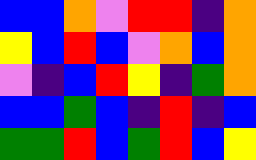[["blue", "blue", "orange", "violet", "red", "red", "indigo", "orange"], ["yellow", "blue", "red", "blue", "violet", "orange", "blue", "orange"], ["violet", "indigo", "blue", "red", "yellow", "indigo", "green", "orange"], ["blue", "blue", "green", "blue", "indigo", "red", "indigo", "blue"], ["green", "green", "red", "blue", "green", "red", "blue", "yellow"]]